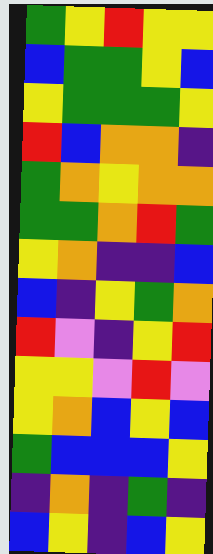[["green", "yellow", "red", "yellow", "yellow"], ["blue", "green", "green", "yellow", "blue"], ["yellow", "green", "green", "green", "yellow"], ["red", "blue", "orange", "orange", "indigo"], ["green", "orange", "yellow", "orange", "orange"], ["green", "green", "orange", "red", "green"], ["yellow", "orange", "indigo", "indigo", "blue"], ["blue", "indigo", "yellow", "green", "orange"], ["red", "violet", "indigo", "yellow", "red"], ["yellow", "yellow", "violet", "red", "violet"], ["yellow", "orange", "blue", "yellow", "blue"], ["green", "blue", "blue", "blue", "yellow"], ["indigo", "orange", "indigo", "green", "indigo"], ["blue", "yellow", "indigo", "blue", "yellow"]]